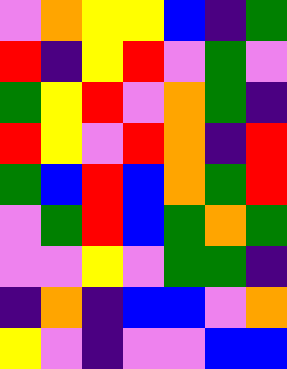[["violet", "orange", "yellow", "yellow", "blue", "indigo", "green"], ["red", "indigo", "yellow", "red", "violet", "green", "violet"], ["green", "yellow", "red", "violet", "orange", "green", "indigo"], ["red", "yellow", "violet", "red", "orange", "indigo", "red"], ["green", "blue", "red", "blue", "orange", "green", "red"], ["violet", "green", "red", "blue", "green", "orange", "green"], ["violet", "violet", "yellow", "violet", "green", "green", "indigo"], ["indigo", "orange", "indigo", "blue", "blue", "violet", "orange"], ["yellow", "violet", "indigo", "violet", "violet", "blue", "blue"]]